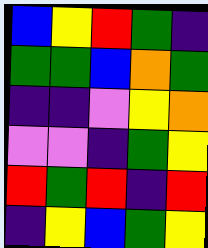[["blue", "yellow", "red", "green", "indigo"], ["green", "green", "blue", "orange", "green"], ["indigo", "indigo", "violet", "yellow", "orange"], ["violet", "violet", "indigo", "green", "yellow"], ["red", "green", "red", "indigo", "red"], ["indigo", "yellow", "blue", "green", "yellow"]]